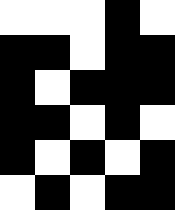[["white", "white", "white", "black", "white"], ["black", "black", "white", "black", "black"], ["black", "white", "black", "black", "black"], ["black", "black", "white", "black", "white"], ["black", "white", "black", "white", "black"], ["white", "black", "white", "black", "black"]]